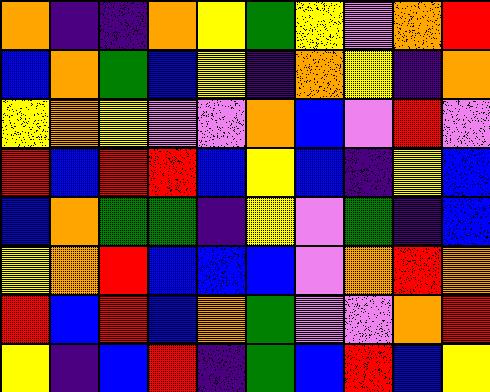[["orange", "indigo", "indigo", "orange", "yellow", "green", "yellow", "violet", "orange", "red"], ["blue", "orange", "green", "blue", "yellow", "indigo", "orange", "yellow", "indigo", "orange"], ["yellow", "orange", "yellow", "violet", "violet", "orange", "blue", "violet", "red", "violet"], ["red", "blue", "red", "red", "blue", "yellow", "blue", "indigo", "yellow", "blue"], ["blue", "orange", "green", "green", "indigo", "yellow", "violet", "green", "indigo", "blue"], ["yellow", "orange", "red", "blue", "blue", "blue", "violet", "orange", "red", "orange"], ["red", "blue", "red", "blue", "orange", "green", "violet", "violet", "orange", "red"], ["yellow", "indigo", "blue", "red", "indigo", "green", "blue", "red", "blue", "yellow"]]